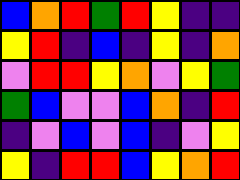[["blue", "orange", "red", "green", "red", "yellow", "indigo", "indigo"], ["yellow", "red", "indigo", "blue", "indigo", "yellow", "indigo", "orange"], ["violet", "red", "red", "yellow", "orange", "violet", "yellow", "green"], ["green", "blue", "violet", "violet", "blue", "orange", "indigo", "red"], ["indigo", "violet", "blue", "violet", "blue", "indigo", "violet", "yellow"], ["yellow", "indigo", "red", "red", "blue", "yellow", "orange", "red"]]